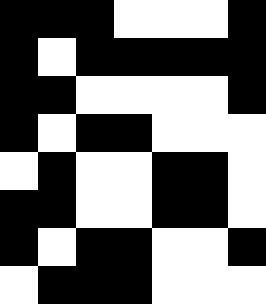[["black", "black", "black", "white", "white", "white", "black"], ["black", "white", "black", "black", "black", "black", "black"], ["black", "black", "white", "white", "white", "white", "black"], ["black", "white", "black", "black", "white", "white", "white"], ["white", "black", "white", "white", "black", "black", "white"], ["black", "black", "white", "white", "black", "black", "white"], ["black", "white", "black", "black", "white", "white", "black"], ["white", "black", "black", "black", "white", "white", "white"]]